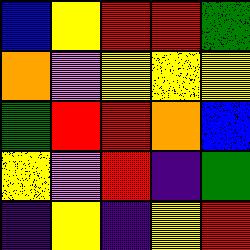[["blue", "yellow", "red", "red", "green"], ["orange", "violet", "yellow", "yellow", "yellow"], ["green", "red", "red", "orange", "blue"], ["yellow", "violet", "red", "indigo", "green"], ["indigo", "yellow", "indigo", "yellow", "red"]]